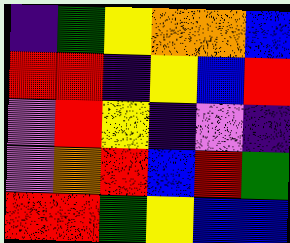[["indigo", "green", "yellow", "orange", "orange", "blue"], ["red", "red", "indigo", "yellow", "blue", "red"], ["violet", "red", "yellow", "indigo", "violet", "indigo"], ["violet", "orange", "red", "blue", "red", "green"], ["red", "red", "green", "yellow", "blue", "blue"]]